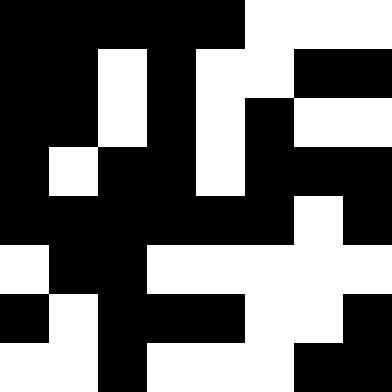[["black", "black", "black", "black", "black", "white", "white", "white"], ["black", "black", "white", "black", "white", "white", "black", "black"], ["black", "black", "white", "black", "white", "black", "white", "white"], ["black", "white", "black", "black", "white", "black", "black", "black"], ["black", "black", "black", "black", "black", "black", "white", "black"], ["white", "black", "black", "white", "white", "white", "white", "white"], ["black", "white", "black", "black", "black", "white", "white", "black"], ["white", "white", "black", "white", "white", "white", "black", "black"]]